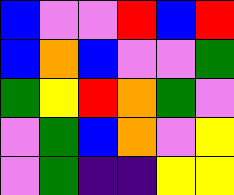[["blue", "violet", "violet", "red", "blue", "red"], ["blue", "orange", "blue", "violet", "violet", "green"], ["green", "yellow", "red", "orange", "green", "violet"], ["violet", "green", "blue", "orange", "violet", "yellow"], ["violet", "green", "indigo", "indigo", "yellow", "yellow"]]